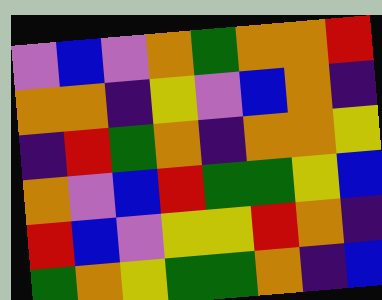[["violet", "blue", "violet", "orange", "green", "orange", "orange", "red"], ["orange", "orange", "indigo", "yellow", "violet", "blue", "orange", "indigo"], ["indigo", "red", "green", "orange", "indigo", "orange", "orange", "yellow"], ["orange", "violet", "blue", "red", "green", "green", "yellow", "blue"], ["red", "blue", "violet", "yellow", "yellow", "red", "orange", "indigo"], ["green", "orange", "yellow", "green", "green", "orange", "indigo", "blue"]]